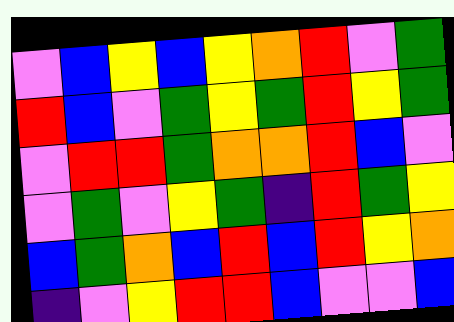[["violet", "blue", "yellow", "blue", "yellow", "orange", "red", "violet", "green"], ["red", "blue", "violet", "green", "yellow", "green", "red", "yellow", "green"], ["violet", "red", "red", "green", "orange", "orange", "red", "blue", "violet"], ["violet", "green", "violet", "yellow", "green", "indigo", "red", "green", "yellow"], ["blue", "green", "orange", "blue", "red", "blue", "red", "yellow", "orange"], ["indigo", "violet", "yellow", "red", "red", "blue", "violet", "violet", "blue"]]